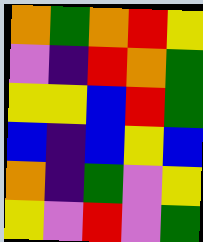[["orange", "green", "orange", "red", "yellow"], ["violet", "indigo", "red", "orange", "green"], ["yellow", "yellow", "blue", "red", "green"], ["blue", "indigo", "blue", "yellow", "blue"], ["orange", "indigo", "green", "violet", "yellow"], ["yellow", "violet", "red", "violet", "green"]]